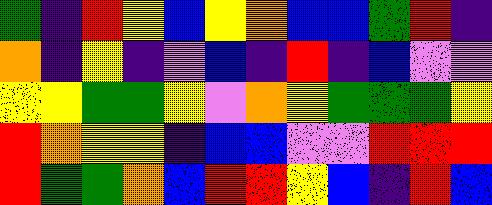[["green", "indigo", "red", "yellow", "blue", "yellow", "orange", "blue", "blue", "green", "red", "indigo"], ["orange", "indigo", "yellow", "indigo", "violet", "blue", "indigo", "red", "indigo", "blue", "violet", "violet"], ["yellow", "yellow", "green", "green", "yellow", "violet", "orange", "yellow", "green", "green", "green", "yellow"], ["red", "orange", "yellow", "yellow", "indigo", "blue", "blue", "violet", "violet", "red", "red", "red"], ["red", "green", "green", "orange", "blue", "red", "red", "yellow", "blue", "indigo", "red", "blue"]]